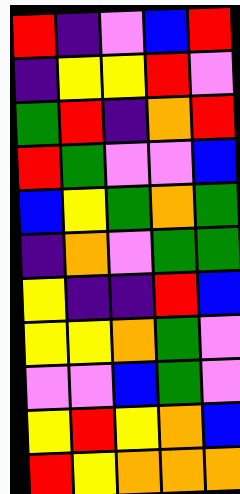[["red", "indigo", "violet", "blue", "red"], ["indigo", "yellow", "yellow", "red", "violet"], ["green", "red", "indigo", "orange", "red"], ["red", "green", "violet", "violet", "blue"], ["blue", "yellow", "green", "orange", "green"], ["indigo", "orange", "violet", "green", "green"], ["yellow", "indigo", "indigo", "red", "blue"], ["yellow", "yellow", "orange", "green", "violet"], ["violet", "violet", "blue", "green", "violet"], ["yellow", "red", "yellow", "orange", "blue"], ["red", "yellow", "orange", "orange", "orange"]]